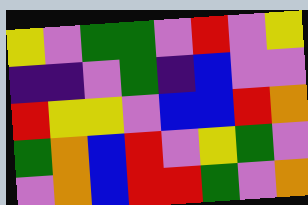[["yellow", "violet", "green", "green", "violet", "red", "violet", "yellow"], ["indigo", "indigo", "violet", "green", "indigo", "blue", "violet", "violet"], ["red", "yellow", "yellow", "violet", "blue", "blue", "red", "orange"], ["green", "orange", "blue", "red", "violet", "yellow", "green", "violet"], ["violet", "orange", "blue", "red", "red", "green", "violet", "orange"]]